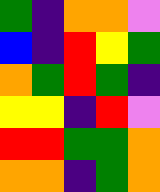[["green", "indigo", "orange", "orange", "violet"], ["blue", "indigo", "red", "yellow", "green"], ["orange", "green", "red", "green", "indigo"], ["yellow", "yellow", "indigo", "red", "violet"], ["red", "red", "green", "green", "orange"], ["orange", "orange", "indigo", "green", "orange"]]